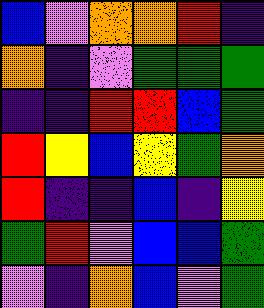[["blue", "violet", "orange", "orange", "red", "indigo"], ["orange", "indigo", "violet", "green", "green", "green"], ["indigo", "indigo", "red", "red", "blue", "green"], ["red", "yellow", "blue", "yellow", "green", "orange"], ["red", "indigo", "indigo", "blue", "indigo", "yellow"], ["green", "red", "violet", "blue", "blue", "green"], ["violet", "indigo", "orange", "blue", "violet", "green"]]